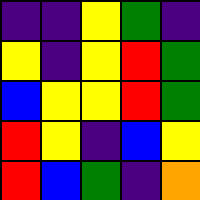[["indigo", "indigo", "yellow", "green", "indigo"], ["yellow", "indigo", "yellow", "red", "green"], ["blue", "yellow", "yellow", "red", "green"], ["red", "yellow", "indigo", "blue", "yellow"], ["red", "blue", "green", "indigo", "orange"]]